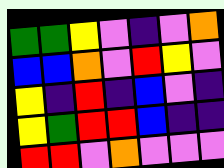[["green", "green", "yellow", "violet", "indigo", "violet", "orange"], ["blue", "blue", "orange", "violet", "red", "yellow", "violet"], ["yellow", "indigo", "red", "indigo", "blue", "violet", "indigo"], ["yellow", "green", "red", "red", "blue", "indigo", "indigo"], ["red", "red", "violet", "orange", "violet", "violet", "violet"]]